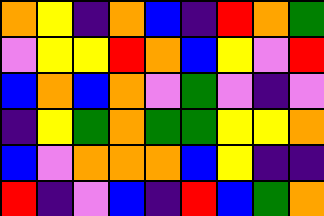[["orange", "yellow", "indigo", "orange", "blue", "indigo", "red", "orange", "green"], ["violet", "yellow", "yellow", "red", "orange", "blue", "yellow", "violet", "red"], ["blue", "orange", "blue", "orange", "violet", "green", "violet", "indigo", "violet"], ["indigo", "yellow", "green", "orange", "green", "green", "yellow", "yellow", "orange"], ["blue", "violet", "orange", "orange", "orange", "blue", "yellow", "indigo", "indigo"], ["red", "indigo", "violet", "blue", "indigo", "red", "blue", "green", "orange"]]